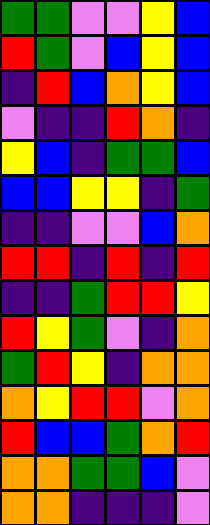[["green", "green", "violet", "violet", "yellow", "blue"], ["red", "green", "violet", "blue", "yellow", "blue"], ["indigo", "red", "blue", "orange", "yellow", "blue"], ["violet", "indigo", "indigo", "red", "orange", "indigo"], ["yellow", "blue", "indigo", "green", "green", "blue"], ["blue", "blue", "yellow", "yellow", "indigo", "green"], ["indigo", "indigo", "violet", "violet", "blue", "orange"], ["red", "red", "indigo", "red", "indigo", "red"], ["indigo", "indigo", "green", "red", "red", "yellow"], ["red", "yellow", "green", "violet", "indigo", "orange"], ["green", "red", "yellow", "indigo", "orange", "orange"], ["orange", "yellow", "red", "red", "violet", "orange"], ["red", "blue", "blue", "green", "orange", "red"], ["orange", "orange", "green", "green", "blue", "violet"], ["orange", "orange", "indigo", "indigo", "indigo", "violet"]]